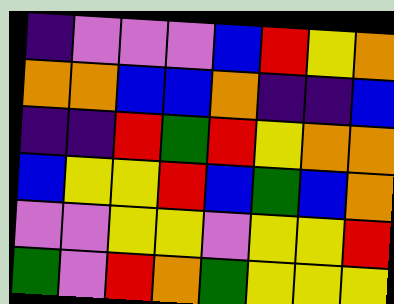[["indigo", "violet", "violet", "violet", "blue", "red", "yellow", "orange"], ["orange", "orange", "blue", "blue", "orange", "indigo", "indigo", "blue"], ["indigo", "indigo", "red", "green", "red", "yellow", "orange", "orange"], ["blue", "yellow", "yellow", "red", "blue", "green", "blue", "orange"], ["violet", "violet", "yellow", "yellow", "violet", "yellow", "yellow", "red"], ["green", "violet", "red", "orange", "green", "yellow", "yellow", "yellow"]]